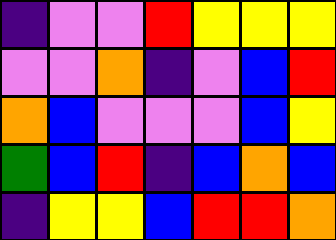[["indigo", "violet", "violet", "red", "yellow", "yellow", "yellow"], ["violet", "violet", "orange", "indigo", "violet", "blue", "red"], ["orange", "blue", "violet", "violet", "violet", "blue", "yellow"], ["green", "blue", "red", "indigo", "blue", "orange", "blue"], ["indigo", "yellow", "yellow", "blue", "red", "red", "orange"]]